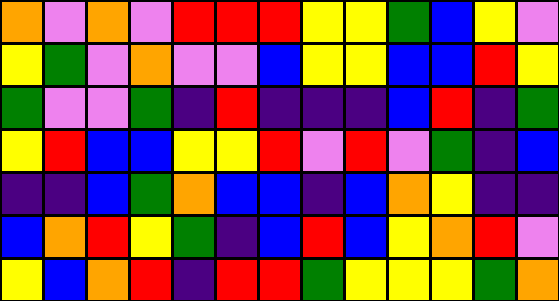[["orange", "violet", "orange", "violet", "red", "red", "red", "yellow", "yellow", "green", "blue", "yellow", "violet"], ["yellow", "green", "violet", "orange", "violet", "violet", "blue", "yellow", "yellow", "blue", "blue", "red", "yellow"], ["green", "violet", "violet", "green", "indigo", "red", "indigo", "indigo", "indigo", "blue", "red", "indigo", "green"], ["yellow", "red", "blue", "blue", "yellow", "yellow", "red", "violet", "red", "violet", "green", "indigo", "blue"], ["indigo", "indigo", "blue", "green", "orange", "blue", "blue", "indigo", "blue", "orange", "yellow", "indigo", "indigo"], ["blue", "orange", "red", "yellow", "green", "indigo", "blue", "red", "blue", "yellow", "orange", "red", "violet"], ["yellow", "blue", "orange", "red", "indigo", "red", "red", "green", "yellow", "yellow", "yellow", "green", "orange"]]